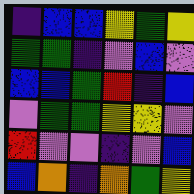[["indigo", "blue", "blue", "yellow", "green", "yellow"], ["green", "green", "indigo", "violet", "blue", "violet"], ["blue", "blue", "green", "red", "indigo", "blue"], ["violet", "green", "green", "yellow", "yellow", "violet"], ["red", "violet", "violet", "indigo", "violet", "blue"], ["blue", "orange", "indigo", "orange", "green", "yellow"]]